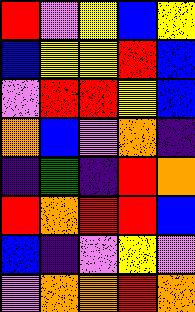[["red", "violet", "yellow", "blue", "yellow"], ["blue", "yellow", "yellow", "red", "blue"], ["violet", "red", "red", "yellow", "blue"], ["orange", "blue", "violet", "orange", "indigo"], ["indigo", "green", "indigo", "red", "orange"], ["red", "orange", "red", "red", "blue"], ["blue", "indigo", "violet", "yellow", "violet"], ["violet", "orange", "orange", "red", "orange"]]